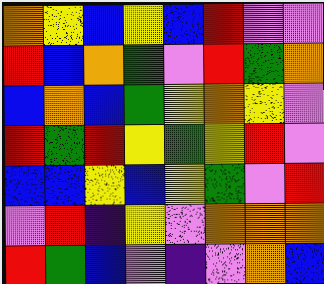[["orange", "yellow", "blue", "yellow", "blue", "red", "violet", "violet"], ["red", "blue", "orange", "green", "violet", "red", "green", "orange"], ["blue", "orange", "blue", "green", "yellow", "orange", "yellow", "violet"], ["red", "green", "red", "yellow", "green", "yellow", "red", "violet"], ["blue", "blue", "yellow", "blue", "yellow", "green", "violet", "red"], ["violet", "red", "indigo", "yellow", "violet", "orange", "orange", "orange"], ["red", "green", "blue", "violet", "indigo", "violet", "orange", "blue"]]